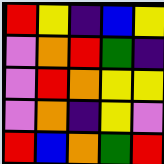[["red", "yellow", "indigo", "blue", "yellow"], ["violet", "orange", "red", "green", "indigo"], ["violet", "red", "orange", "yellow", "yellow"], ["violet", "orange", "indigo", "yellow", "violet"], ["red", "blue", "orange", "green", "red"]]